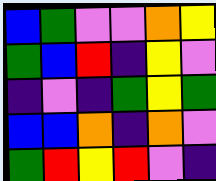[["blue", "green", "violet", "violet", "orange", "yellow"], ["green", "blue", "red", "indigo", "yellow", "violet"], ["indigo", "violet", "indigo", "green", "yellow", "green"], ["blue", "blue", "orange", "indigo", "orange", "violet"], ["green", "red", "yellow", "red", "violet", "indigo"]]